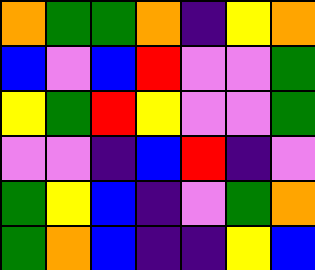[["orange", "green", "green", "orange", "indigo", "yellow", "orange"], ["blue", "violet", "blue", "red", "violet", "violet", "green"], ["yellow", "green", "red", "yellow", "violet", "violet", "green"], ["violet", "violet", "indigo", "blue", "red", "indigo", "violet"], ["green", "yellow", "blue", "indigo", "violet", "green", "orange"], ["green", "orange", "blue", "indigo", "indigo", "yellow", "blue"]]